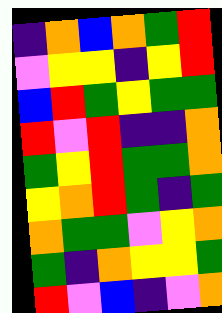[["indigo", "orange", "blue", "orange", "green", "red"], ["violet", "yellow", "yellow", "indigo", "yellow", "red"], ["blue", "red", "green", "yellow", "green", "green"], ["red", "violet", "red", "indigo", "indigo", "orange"], ["green", "yellow", "red", "green", "green", "orange"], ["yellow", "orange", "red", "green", "indigo", "green"], ["orange", "green", "green", "violet", "yellow", "orange"], ["green", "indigo", "orange", "yellow", "yellow", "green"], ["red", "violet", "blue", "indigo", "violet", "orange"]]